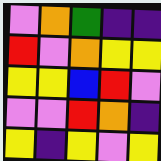[["violet", "orange", "green", "indigo", "indigo"], ["red", "violet", "orange", "yellow", "yellow"], ["yellow", "yellow", "blue", "red", "violet"], ["violet", "violet", "red", "orange", "indigo"], ["yellow", "indigo", "yellow", "violet", "yellow"]]